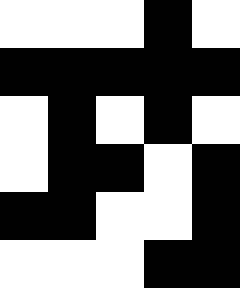[["white", "white", "white", "black", "white"], ["black", "black", "black", "black", "black"], ["white", "black", "white", "black", "white"], ["white", "black", "black", "white", "black"], ["black", "black", "white", "white", "black"], ["white", "white", "white", "black", "black"]]